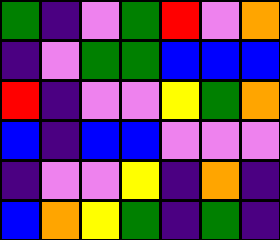[["green", "indigo", "violet", "green", "red", "violet", "orange"], ["indigo", "violet", "green", "green", "blue", "blue", "blue"], ["red", "indigo", "violet", "violet", "yellow", "green", "orange"], ["blue", "indigo", "blue", "blue", "violet", "violet", "violet"], ["indigo", "violet", "violet", "yellow", "indigo", "orange", "indigo"], ["blue", "orange", "yellow", "green", "indigo", "green", "indigo"]]